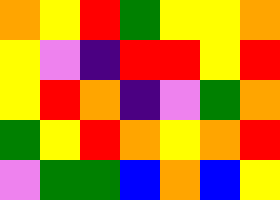[["orange", "yellow", "red", "green", "yellow", "yellow", "orange"], ["yellow", "violet", "indigo", "red", "red", "yellow", "red"], ["yellow", "red", "orange", "indigo", "violet", "green", "orange"], ["green", "yellow", "red", "orange", "yellow", "orange", "red"], ["violet", "green", "green", "blue", "orange", "blue", "yellow"]]